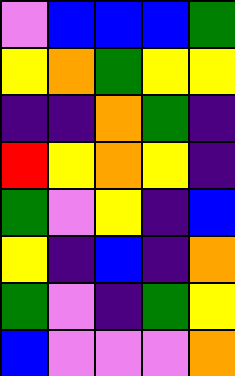[["violet", "blue", "blue", "blue", "green"], ["yellow", "orange", "green", "yellow", "yellow"], ["indigo", "indigo", "orange", "green", "indigo"], ["red", "yellow", "orange", "yellow", "indigo"], ["green", "violet", "yellow", "indigo", "blue"], ["yellow", "indigo", "blue", "indigo", "orange"], ["green", "violet", "indigo", "green", "yellow"], ["blue", "violet", "violet", "violet", "orange"]]